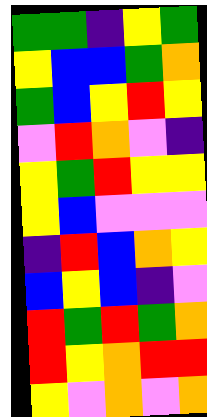[["green", "green", "indigo", "yellow", "green"], ["yellow", "blue", "blue", "green", "orange"], ["green", "blue", "yellow", "red", "yellow"], ["violet", "red", "orange", "violet", "indigo"], ["yellow", "green", "red", "yellow", "yellow"], ["yellow", "blue", "violet", "violet", "violet"], ["indigo", "red", "blue", "orange", "yellow"], ["blue", "yellow", "blue", "indigo", "violet"], ["red", "green", "red", "green", "orange"], ["red", "yellow", "orange", "red", "red"], ["yellow", "violet", "orange", "violet", "orange"]]